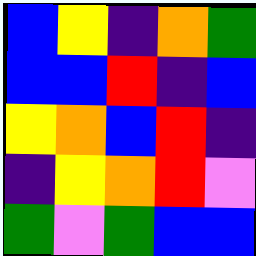[["blue", "yellow", "indigo", "orange", "green"], ["blue", "blue", "red", "indigo", "blue"], ["yellow", "orange", "blue", "red", "indigo"], ["indigo", "yellow", "orange", "red", "violet"], ["green", "violet", "green", "blue", "blue"]]